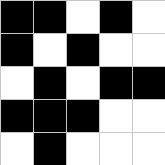[["black", "black", "white", "black", "white"], ["black", "white", "black", "white", "white"], ["white", "black", "white", "black", "black"], ["black", "black", "black", "white", "white"], ["white", "black", "white", "white", "white"]]